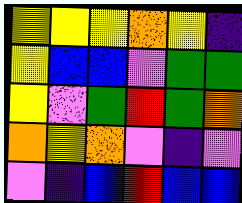[["yellow", "yellow", "yellow", "orange", "yellow", "indigo"], ["yellow", "blue", "blue", "violet", "green", "green"], ["yellow", "violet", "green", "red", "green", "orange"], ["orange", "yellow", "orange", "violet", "indigo", "violet"], ["violet", "indigo", "blue", "red", "blue", "blue"]]